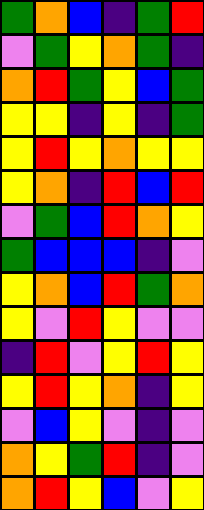[["green", "orange", "blue", "indigo", "green", "red"], ["violet", "green", "yellow", "orange", "green", "indigo"], ["orange", "red", "green", "yellow", "blue", "green"], ["yellow", "yellow", "indigo", "yellow", "indigo", "green"], ["yellow", "red", "yellow", "orange", "yellow", "yellow"], ["yellow", "orange", "indigo", "red", "blue", "red"], ["violet", "green", "blue", "red", "orange", "yellow"], ["green", "blue", "blue", "blue", "indigo", "violet"], ["yellow", "orange", "blue", "red", "green", "orange"], ["yellow", "violet", "red", "yellow", "violet", "violet"], ["indigo", "red", "violet", "yellow", "red", "yellow"], ["yellow", "red", "yellow", "orange", "indigo", "yellow"], ["violet", "blue", "yellow", "violet", "indigo", "violet"], ["orange", "yellow", "green", "red", "indigo", "violet"], ["orange", "red", "yellow", "blue", "violet", "yellow"]]